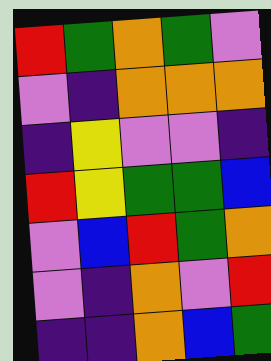[["red", "green", "orange", "green", "violet"], ["violet", "indigo", "orange", "orange", "orange"], ["indigo", "yellow", "violet", "violet", "indigo"], ["red", "yellow", "green", "green", "blue"], ["violet", "blue", "red", "green", "orange"], ["violet", "indigo", "orange", "violet", "red"], ["indigo", "indigo", "orange", "blue", "green"]]